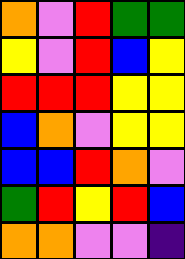[["orange", "violet", "red", "green", "green"], ["yellow", "violet", "red", "blue", "yellow"], ["red", "red", "red", "yellow", "yellow"], ["blue", "orange", "violet", "yellow", "yellow"], ["blue", "blue", "red", "orange", "violet"], ["green", "red", "yellow", "red", "blue"], ["orange", "orange", "violet", "violet", "indigo"]]